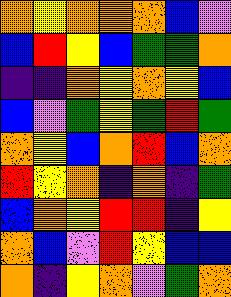[["orange", "yellow", "orange", "orange", "orange", "blue", "violet"], ["blue", "red", "yellow", "blue", "green", "green", "orange"], ["indigo", "indigo", "orange", "yellow", "orange", "yellow", "blue"], ["blue", "violet", "green", "yellow", "green", "red", "green"], ["orange", "yellow", "blue", "orange", "red", "blue", "orange"], ["red", "yellow", "orange", "indigo", "orange", "indigo", "green"], ["blue", "orange", "yellow", "red", "red", "indigo", "yellow"], ["orange", "blue", "violet", "red", "yellow", "blue", "blue"], ["orange", "indigo", "yellow", "orange", "violet", "green", "orange"]]